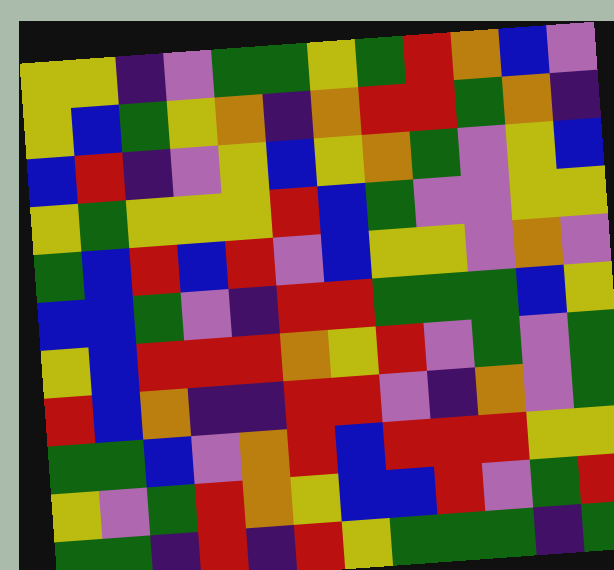[["yellow", "yellow", "indigo", "violet", "green", "green", "yellow", "green", "red", "orange", "blue", "violet"], ["yellow", "blue", "green", "yellow", "orange", "indigo", "orange", "red", "red", "green", "orange", "indigo"], ["blue", "red", "indigo", "violet", "yellow", "blue", "yellow", "orange", "green", "violet", "yellow", "blue"], ["yellow", "green", "yellow", "yellow", "yellow", "red", "blue", "green", "violet", "violet", "yellow", "yellow"], ["green", "blue", "red", "blue", "red", "violet", "blue", "yellow", "yellow", "violet", "orange", "violet"], ["blue", "blue", "green", "violet", "indigo", "red", "red", "green", "green", "green", "blue", "yellow"], ["yellow", "blue", "red", "red", "red", "orange", "yellow", "red", "violet", "green", "violet", "green"], ["red", "blue", "orange", "indigo", "indigo", "red", "red", "violet", "indigo", "orange", "violet", "green"], ["green", "green", "blue", "violet", "orange", "red", "blue", "red", "red", "red", "yellow", "yellow"], ["yellow", "violet", "green", "red", "orange", "yellow", "blue", "blue", "red", "violet", "green", "red"], ["green", "green", "indigo", "red", "indigo", "red", "yellow", "green", "green", "green", "indigo", "green"]]